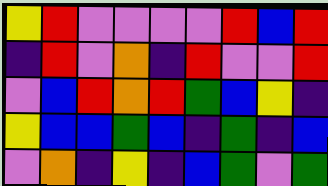[["yellow", "red", "violet", "violet", "violet", "violet", "red", "blue", "red"], ["indigo", "red", "violet", "orange", "indigo", "red", "violet", "violet", "red"], ["violet", "blue", "red", "orange", "red", "green", "blue", "yellow", "indigo"], ["yellow", "blue", "blue", "green", "blue", "indigo", "green", "indigo", "blue"], ["violet", "orange", "indigo", "yellow", "indigo", "blue", "green", "violet", "green"]]